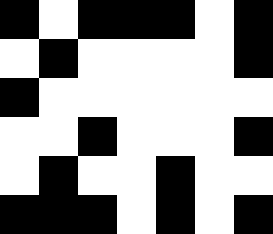[["black", "white", "black", "black", "black", "white", "black"], ["white", "black", "white", "white", "white", "white", "black"], ["black", "white", "white", "white", "white", "white", "white"], ["white", "white", "black", "white", "white", "white", "black"], ["white", "black", "white", "white", "black", "white", "white"], ["black", "black", "black", "white", "black", "white", "black"]]